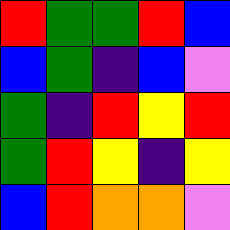[["red", "green", "green", "red", "blue"], ["blue", "green", "indigo", "blue", "violet"], ["green", "indigo", "red", "yellow", "red"], ["green", "red", "yellow", "indigo", "yellow"], ["blue", "red", "orange", "orange", "violet"]]